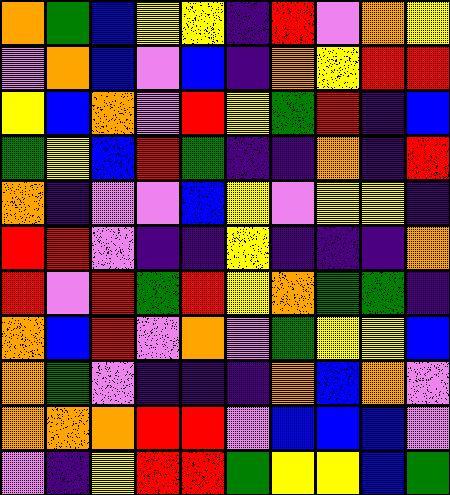[["orange", "green", "blue", "yellow", "yellow", "indigo", "red", "violet", "orange", "yellow"], ["violet", "orange", "blue", "violet", "blue", "indigo", "orange", "yellow", "red", "red"], ["yellow", "blue", "orange", "violet", "red", "yellow", "green", "red", "indigo", "blue"], ["green", "yellow", "blue", "red", "green", "indigo", "indigo", "orange", "indigo", "red"], ["orange", "indigo", "violet", "violet", "blue", "yellow", "violet", "yellow", "yellow", "indigo"], ["red", "red", "violet", "indigo", "indigo", "yellow", "indigo", "indigo", "indigo", "orange"], ["red", "violet", "red", "green", "red", "yellow", "orange", "green", "green", "indigo"], ["orange", "blue", "red", "violet", "orange", "violet", "green", "yellow", "yellow", "blue"], ["orange", "green", "violet", "indigo", "indigo", "indigo", "orange", "blue", "orange", "violet"], ["orange", "orange", "orange", "red", "red", "violet", "blue", "blue", "blue", "violet"], ["violet", "indigo", "yellow", "red", "red", "green", "yellow", "yellow", "blue", "green"]]